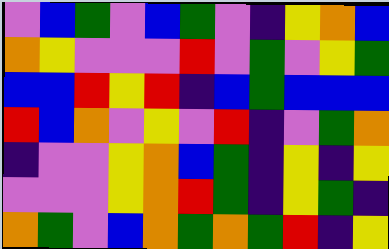[["violet", "blue", "green", "violet", "blue", "green", "violet", "indigo", "yellow", "orange", "blue"], ["orange", "yellow", "violet", "violet", "violet", "red", "violet", "green", "violet", "yellow", "green"], ["blue", "blue", "red", "yellow", "red", "indigo", "blue", "green", "blue", "blue", "blue"], ["red", "blue", "orange", "violet", "yellow", "violet", "red", "indigo", "violet", "green", "orange"], ["indigo", "violet", "violet", "yellow", "orange", "blue", "green", "indigo", "yellow", "indigo", "yellow"], ["violet", "violet", "violet", "yellow", "orange", "red", "green", "indigo", "yellow", "green", "indigo"], ["orange", "green", "violet", "blue", "orange", "green", "orange", "green", "red", "indigo", "yellow"]]